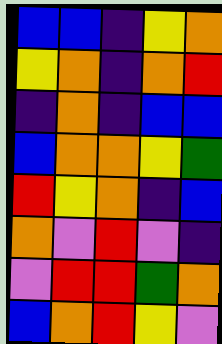[["blue", "blue", "indigo", "yellow", "orange"], ["yellow", "orange", "indigo", "orange", "red"], ["indigo", "orange", "indigo", "blue", "blue"], ["blue", "orange", "orange", "yellow", "green"], ["red", "yellow", "orange", "indigo", "blue"], ["orange", "violet", "red", "violet", "indigo"], ["violet", "red", "red", "green", "orange"], ["blue", "orange", "red", "yellow", "violet"]]